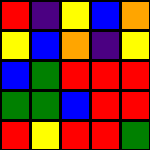[["red", "indigo", "yellow", "blue", "orange"], ["yellow", "blue", "orange", "indigo", "yellow"], ["blue", "green", "red", "red", "red"], ["green", "green", "blue", "red", "red"], ["red", "yellow", "red", "red", "green"]]